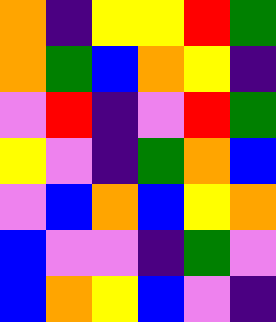[["orange", "indigo", "yellow", "yellow", "red", "green"], ["orange", "green", "blue", "orange", "yellow", "indigo"], ["violet", "red", "indigo", "violet", "red", "green"], ["yellow", "violet", "indigo", "green", "orange", "blue"], ["violet", "blue", "orange", "blue", "yellow", "orange"], ["blue", "violet", "violet", "indigo", "green", "violet"], ["blue", "orange", "yellow", "blue", "violet", "indigo"]]